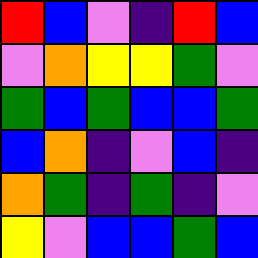[["red", "blue", "violet", "indigo", "red", "blue"], ["violet", "orange", "yellow", "yellow", "green", "violet"], ["green", "blue", "green", "blue", "blue", "green"], ["blue", "orange", "indigo", "violet", "blue", "indigo"], ["orange", "green", "indigo", "green", "indigo", "violet"], ["yellow", "violet", "blue", "blue", "green", "blue"]]